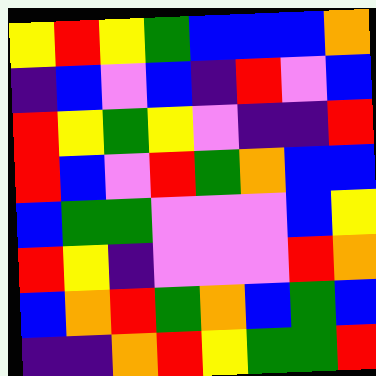[["yellow", "red", "yellow", "green", "blue", "blue", "blue", "orange"], ["indigo", "blue", "violet", "blue", "indigo", "red", "violet", "blue"], ["red", "yellow", "green", "yellow", "violet", "indigo", "indigo", "red"], ["red", "blue", "violet", "red", "green", "orange", "blue", "blue"], ["blue", "green", "green", "violet", "violet", "violet", "blue", "yellow"], ["red", "yellow", "indigo", "violet", "violet", "violet", "red", "orange"], ["blue", "orange", "red", "green", "orange", "blue", "green", "blue"], ["indigo", "indigo", "orange", "red", "yellow", "green", "green", "red"]]